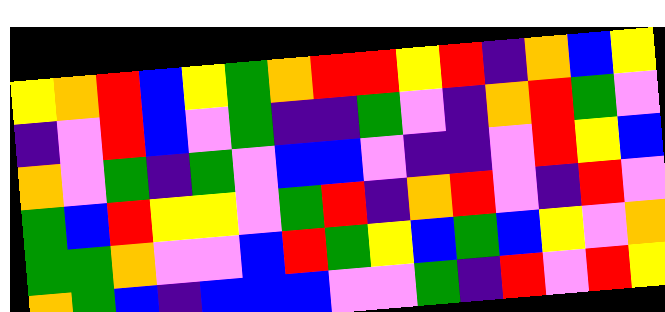[["yellow", "orange", "red", "blue", "yellow", "green", "orange", "red", "red", "yellow", "red", "indigo", "orange", "blue", "yellow"], ["indigo", "violet", "red", "blue", "violet", "green", "indigo", "indigo", "green", "violet", "indigo", "orange", "red", "green", "violet"], ["orange", "violet", "green", "indigo", "green", "violet", "blue", "blue", "violet", "indigo", "indigo", "violet", "red", "yellow", "blue"], ["green", "blue", "red", "yellow", "yellow", "violet", "green", "red", "indigo", "orange", "red", "violet", "indigo", "red", "violet"], ["green", "green", "orange", "violet", "violet", "blue", "red", "green", "yellow", "blue", "green", "blue", "yellow", "violet", "orange"], ["orange", "green", "blue", "indigo", "blue", "blue", "blue", "violet", "violet", "green", "indigo", "red", "violet", "red", "yellow"]]